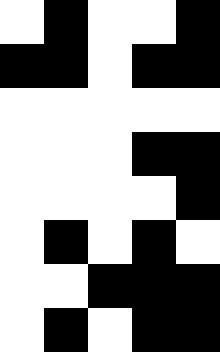[["white", "black", "white", "white", "black"], ["black", "black", "white", "black", "black"], ["white", "white", "white", "white", "white"], ["white", "white", "white", "black", "black"], ["white", "white", "white", "white", "black"], ["white", "black", "white", "black", "white"], ["white", "white", "black", "black", "black"], ["white", "black", "white", "black", "black"]]